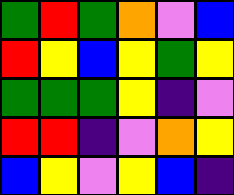[["green", "red", "green", "orange", "violet", "blue"], ["red", "yellow", "blue", "yellow", "green", "yellow"], ["green", "green", "green", "yellow", "indigo", "violet"], ["red", "red", "indigo", "violet", "orange", "yellow"], ["blue", "yellow", "violet", "yellow", "blue", "indigo"]]